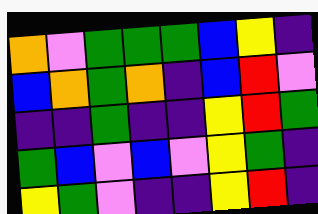[["orange", "violet", "green", "green", "green", "blue", "yellow", "indigo"], ["blue", "orange", "green", "orange", "indigo", "blue", "red", "violet"], ["indigo", "indigo", "green", "indigo", "indigo", "yellow", "red", "green"], ["green", "blue", "violet", "blue", "violet", "yellow", "green", "indigo"], ["yellow", "green", "violet", "indigo", "indigo", "yellow", "red", "indigo"]]